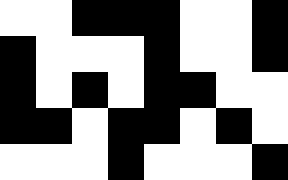[["white", "white", "black", "black", "black", "white", "white", "black"], ["black", "white", "white", "white", "black", "white", "white", "black"], ["black", "white", "black", "white", "black", "black", "white", "white"], ["black", "black", "white", "black", "black", "white", "black", "white"], ["white", "white", "white", "black", "white", "white", "white", "black"]]